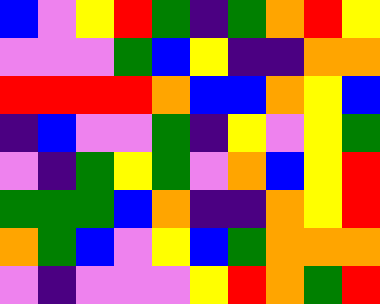[["blue", "violet", "yellow", "red", "green", "indigo", "green", "orange", "red", "yellow"], ["violet", "violet", "violet", "green", "blue", "yellow", "indigo", "indigo", "orange", "orange"], ["red", "red", "red", "red", "orange", "blue", "blue", "orange", "yellow", "blue"], ["indigo", "blue", "violet", "violet", "green", "indigo", "yellow", "violet", "yellow", "green"], ["violet", "indigo", "green", "yellow", "green", "violet", "orange", "blue", "yellow", "red"], ["green", "green", "green", "blue", "orange", "indigo", "indigo", "orange", "yellow", "red"], ["orange", "green", "blue", "violet", "yellow", "blue", "green", "orange", "orange", "orange"], ["violet", "indigo", "violet", "violet", "violet", "yellow", "red", "orange", "green", "red"]]